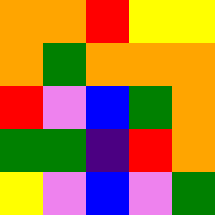[["orange", "orange", "red", "yellow", "yellow"], ["orange", "green", "orange", "orange", "orange"], ["red", "violet", "blue", "green", "orange"], ["green", "green", "indigo", "red", "orange"], ["yellow", "violet", "blue", "violet", "green"]]